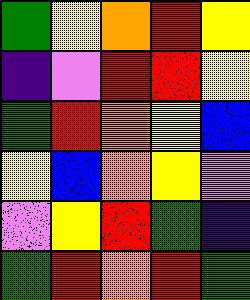[["green", "yellow", "orange", "red", "yellow"], ["indigo", "violet", "red", "red", "yellow"], ["green", "red", "orange", "yellow", "blue"], ["yellow", "blue", "orange", "yellow", "violet"], ["violet", "yellow", "red", "green", "indigo"], ["green", "red", "orange", "red", "green"]]